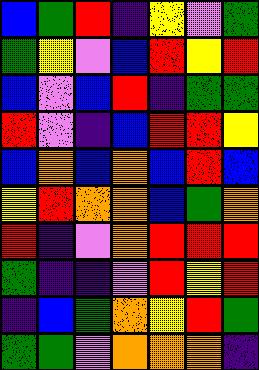[["blue", "green", "red", "indigo", "yellow", "violet", "green"], ["green", "yellow", "violet", "blue", "red", "yellow", "red"], ["blue", "violet", "blue", "red", "indigo", "green", "green"], ["red", "violet", "indigo", "blue", "red", "red", "yellow"], ["blue", "orange", "blue", "orange", "blue", "red", "blue"], ["yellow", "red", "orange", "orange", "blue", "green", "orange"], ["red", "indigo", "violet", "orange", "red", "red", "red"], ["green", "indigo", "indigo", "violet", "red", "yellow", "red"], ["indigo", "blue", "green", "orange", "yellow", "red", "green"], ["green", "green", "violet", "orange", "orange", "orange", "indigo"]]